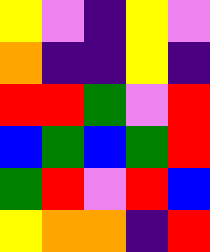[["yellow", "violet", "indigo", "yellow", "violet"], ["orange", "indigo", "indigo", "yellow", "indigo"], ["red", "red", "green", "violet", "red"], ["blue", "green", "blue", "green", "red"], ["green", "red", "violet", "red", "blue"], ["yellow", "orange", "orange", "indigo", "red"]]